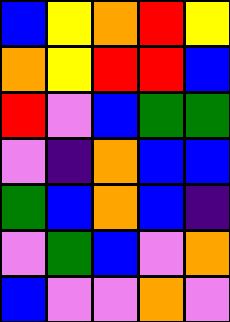[["blue", "yellow", "orange", "red", "yellow"], ["orange", "yellow", "red", "red", "blue"], ["red", "violet", "blue", "green", "green"], ["violet", "indigo", "orange", "blue", "blue"], ["green", "blue", "orange", "blue", "indigo"], ["violet", "green", "blue", "violet", "orange"], ["blue", "violet", "violet", "orange", "violet"]]